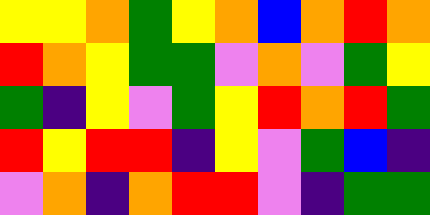[["yellow", "yellow", "orange", "green", "yellow", "orange", "blue", "orange", "red", "orange"], ["red", "orange", "yellow", "green", "green", "violet", "orange", "violet", "green", "yellow"], ["green", "indigo", "yellow", "violet", "green", "yellow", "red", "orange", "red", "green"], ["red", "yellow", "red", "red", "indigo", "yellow", "violet", "green", "blue", "indigo"], ["violet", "orange", "indigo", "orange", "red", "red", "violet", "indigo", "green", "green"]]